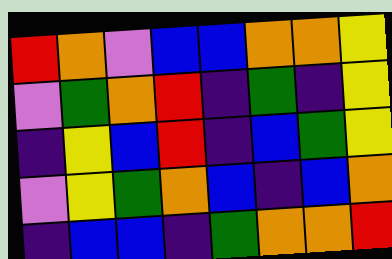[["red", "orange", "violet", "blue", "blue", "orange", "orange", "yellow"], ["violet", "green", "orange", "red", "indigo", "green", "indigo", "yellow"], ["indigo", "yellow", "blue", "red", "indigo", "blue", "green", "yellow"], ["violet", "yellow", "green", "orange", "blue", "indigo", "blue", "orange"], ["indigo", "blue", "blue", "indigo", "green", "orange", "orange", "red"]]